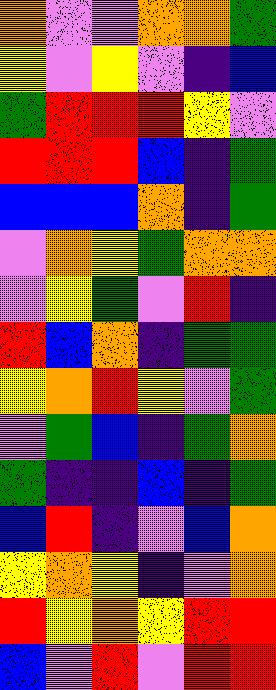[["orange", "violet", "violet", "orange", "orange", "green"], ["yellow", "violet", "yellow", "violet", "indigo", "blue"], ["green", "red", "red", "red", "yellow", "violet"], ["red", "red", "red", "blue", "indigo", "green"], ["blue", "blue", "blue", "orange", "indigo", "green"], ["violet", "orange", "yellow", "green", "orange", "orange"], ["violet", "yellow", "green", "violet", "red", "indigo"], ["red", "blue", "orange", "indigo", "green", "green"], ["yellow", "orange", "red", "yellow", "violet", "green"], ["violet", "green", "blue", "indigo", "green", "orange"], ["green", "indigo", "indigo", "blue", "indigo", "green"], ["blue", "red", "indigo", "violet", "blue", "orange"], ["yellow", "orange", "yellow", "indigo", "violet", "orange"], ["red", "yellow", "orange", "yellow", "red", "red"], ["blue", "violet", "red", "violet", "red", "red"]]